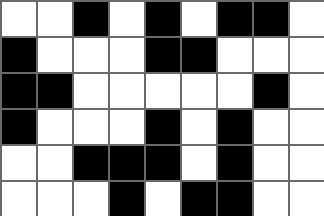[["white", "white", "black", "white", "black", "white", "black", "black", "white"], ["black", "white", "white", "white", "black", "black", "white", "white", "white"], ["black", "black", "white", "white", "white", "white", "white", "black", "white"], ["black", "white", "white", "white", "black", "white", "black", "white", "white"], ["white", "white", "black", "black", "black", "white", "black", "white", "white"], ["white", "white", "white", "black", "white", "black", "black", "white", "white"]]